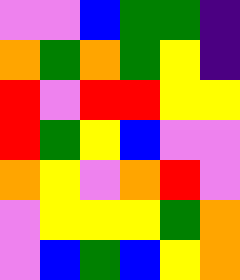[["violet", "violet", "blue", "green", "green", "indigo"], ["orange", "green", "orange", "green", "yellow", "indigo"], ["red", "violet", "red", "red", "yellow", "yellow"], ["red", "green", "yellow", "blue", "violet", "violet"], ["orange", "yellow", "violet", "orange", "red", "violet"], ["violet", "yellow", "yellow", "yellow", "green", "orange"], ["violet", "blue", "green", "blue", "yellow", "orange"]]